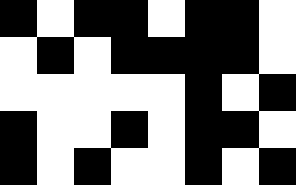[["black", "white", "black", "black", "white", "black", "black", "white"], ["white", "black", "white", "black", "black", "black", "black", "white"], ["white", "white", "white", "white", "white", "black", "white", "black"], ["black", "white", "white", "black", "white", "black", "black", "white"], ["black", "white", "black", "white", "white", "black", "white", "black"]]